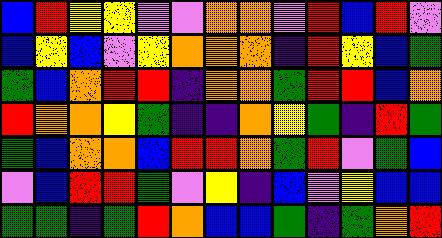[["blue", "red", "yellow", "yellow", "violet", "violet", "orange", "orange", "violet", "red", "blue", "red", "violet"], ["blue", "yellow", "blue", "violet", "yellow", "orange", "orange", "orange", "indigo", "red", "yellow", "blue", "green"], ["green", "blue", "orange", "red", "red", "indigo", "orange", "orange", "green", "red", "red", "blue", "orange"], ["red", "orange", "orange", "yellow", "green", "indigo", "indigo", "orange", "yellow", "green", "indigo", "red", "green"], ["green", "blue", "orange", "orange", "blue", "red", "red", "orange", "green", "red", "violet", "green", "blue"], ["violet", "blue", "red", "red", "green", "violet", "yellow", "indigo", "blue", "violet", "yellow", "blue", "blue"], ["green", "green", "indigo", "green", "red", "orange", "blue", "blue", "green", "indigo", "green", "orange", "red"]]